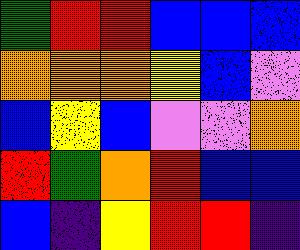[["green", "red", "red", "blue", "blue", "blue"], ["orange", "orange", "orange", "yellow", "blue", "violet"], ["blue", "yellow", "blue", "violet", "violet", "orange"], ["red", "green", "orange", "red", "blue", "blue"], ["blue", "indigo", "yellow", "red", "red", "indigo"]]